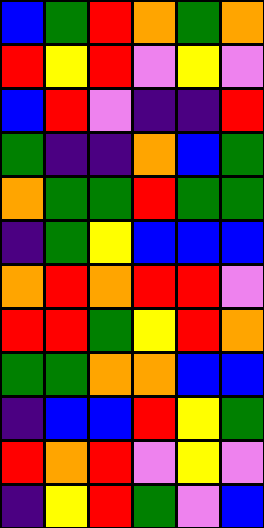[["blue", "green", "red", "orange", "green", "orange"], ["red", "yellow", "red", "violet", "yellow", "violet"], ["blue", "red", "violet", "indigo", "indigo", "red"], ["green", "indigo", "indigo", "orange", "blue", "green"], ["orange", "green", "green", "red", "green", "green"], ["indigo", "green", "yellow", "blue", "blue", "blue"], ["orange", "red", "orange", "red", "red", "violet"], ["red", "red", "green", "yellow", "red", "orange"], ["green", "green", "orange", "orange", "blue", "blue"], ["indigo", "blue", "blue", "red", "yellow", "green"], ["red", "orange", "red", "violet", "yellow", "violet"], ["indigo", "yellow", "red", "green", "violet", "blue"]]